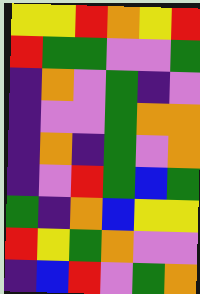[["yellow", "yellow", "red", "orange", "yellow", "red"], ["red", "green", "green", "violet", "violet", "green"], ["indigo", "orange", "violet", "green", "indigo", "violet"], ["indigo", "violet", "violet", "green", "orange", "orange"], ["indigo", "orange", "indigo", "green", "violet", "orange"], ["indigo", "violet", "red", "green", "blue", "green"], ["green", "indigo", "orange", "blue", "yellow", "yellow"], ["red", "yellow", "green", "orange", "violet", "violet"], ["indigo", "blue", "red", "violet", "green", "orange"]]